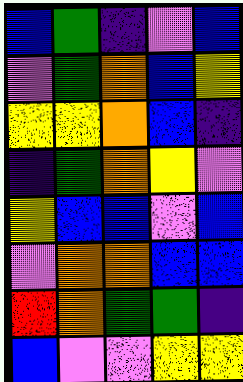[["blue", "green", "indigo", "violet", "blue"], ["violet", "green", "orange", "blue", "yellow"], ["yellow", "yellow", "orange", "blue", "indigo"], ["indigo", "green", "orange", "yellow", "violet"], ["yellow", "blue", "blue", "violet", "blue"], ["violet", "orange", "orange", "blue", "blue"], ["red", "orange", "green", "green", "indigo"], ["blue", "violet", "violet", "yellow", "yellow"]]